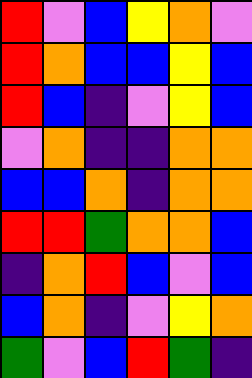[["red", "violet", "blue", "yellow", "orange", "violet"], ["red", "orange", "blue", "blue", "yellow", "blue"], ["red", "blue", "indigo", "violet", "yellow", "blue"], ["violet", "orange", "indigo", "indigo", "orange", "orange"], ["blue", "blue", "orange", "indigo", "orange", "orange"], ["red", "red", "green", "orange", "orange", "blue"], ["indigo", "orange", "red", "blue", "violet", "blue"], ["blue", "orange", "indigo", "violet", "yellow", "orange"], ["green", "violet", "blue", "red", "green", "indigo"]]